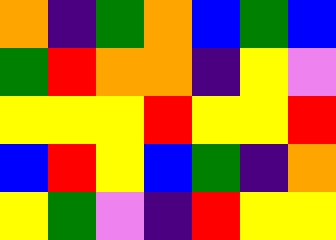[["orange", "indigo", "green", "orange", "blue", "green", "blue"], ["green", "red", "orange", "orange", "indigo", "yellow", "violet"], ["yellow", "yellow", "yellow", "red", "yellow", "yellow", "red"], ["blue", "red", "yellow", "blue", "green", "indigo", "orange"], ["yellow", "green", "violet", "indigo", "red", "yellow", "yellow"]]